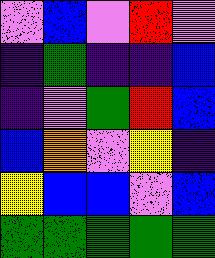[["violet", "blue", "violet", "red", "violet"], ["indigo", "green", "indigo", "indigo", "blue"], ["indigo", "violet", "green", "red", "blue"], ["blue", "orange", "violet", "yellow", "indigo"], ["yellow", "blue", "blue", "violet", "blue"], ["green", "green", "green", "green", "green"]]